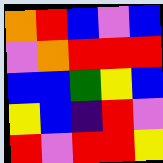[["orange", "red", "blue", "violet", "blue"], ["violet", "orange", "red", "red", "red"], ["blue", "blue", "green", "yellow", "blue"], ["yellow", "blue", "indigo", "red", "violet"], ["red", "violet", "red", "red", "yellow"]]